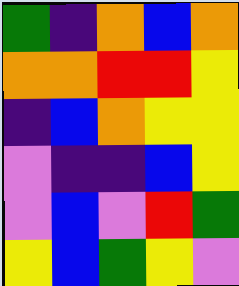[["green", "indigo", "orange", "blue", "orange"], ["orange", "orange", "red", "red", "yellow"], ["indigo", "blue", "orange", "yellow", "yellow"], ["violet", "indigo", "indigo", "blue", "yellow"], ["violet", "blue", "violet", "red", "green"], ["yellow", "blue", "green", "yellow", "violet"]]